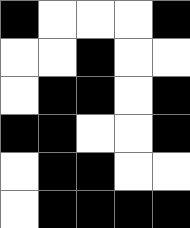[["black", "white", "white", "white", "black"], ["white", "white", "black", "white", "white"], ["white", "black", "black", "white", "black"], ["black", "black", "white", "white", "black"], ["white", "black", "black", "white", "white"], ["white", "black", "black", "black", "black"]]